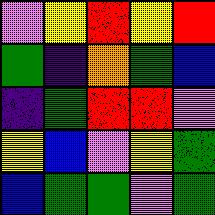[["violet", "yellow", "red", "yellow", "red"], ["green", "indigo", "orange", "green", "blue"], ["indigo", "green", "red", "red", "violet"], ["yellow", "blue", "violet", "yellow", "green"], ["blue", "green", "green", "violet", "green"]]